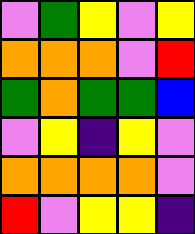[["violet", "green", "yellow", "violet", "yellow"], ["orange", "orange", "orange", "violet", "red"], ["green", "orange", "green", "green", "blue"], ["violet", "yellow", "indigo", "yellow", "violet"], ["orange", "orange", "orange", "orange", "violet"], ["red", "violet", "yellow", "yellow", "indigo"]]